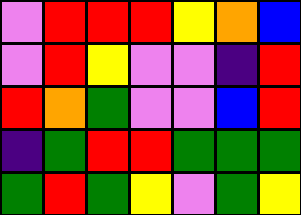[["violet", "red", "red", "red", "yellow", "orange", "blue"], ["violet", "red", "yellow", "violet", "violet", "indigo", "red"], ["red", "orange", "green", "violet", "violet", "blue", "red"], ["indigo", "green", "red", "red", "green", "green", "green"], ["green", "red", "green", "yellow", "violet", "green", "yellow"]]